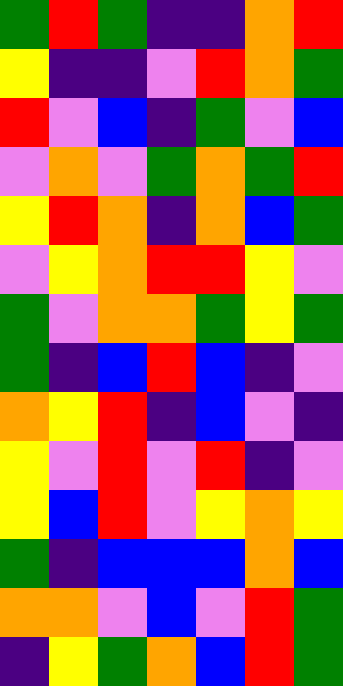[["green", "red", "green", "indigo", "indigo", "orange", "red"], ["yellow", "indigo", "indigo", "violet", "red", "orange", "green"], ["red", "violet", "blue", "indigo", "green", "violet", "blue"], ["violet", "orange", "violet", "green", "orange", "green", "red"], ["yellow", "red", "orange", "indigo", "orange", "blue", "green"], ["violet", "yellow", "orange", "red", "red", "yellow", "violet"], ["green", "violet", "orange", "orange", "green", "yellow", "green"], ["green", "indigo", "blue", "red", "blue", "indigo", "violet"], ["orange", "yellow", "red", "indigo", "blue", "violet", "indigo"], ["yellow", "violet", "red", "violet", "red", "indigo", "violet"], ["yellow", "blue", "red", "violet", "yellow", "orange", "yellow"], ["green", "indigo", "blue", "blue", "blue", "orange", "blue"], ["orange", "orange", "violet", "blue", "violet", "red", "green"], ["indigo", "yellow", "green", "orange", "blue", "red", "green"]]